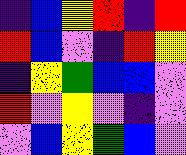[["indigo", "blue", "yellow", "red", "indigo", "red"], ["red", "blue", "violet", "indigo", "red", "yellow"], ["indigo", "yellow", "green", "blue", "blue", "violet"], ["red", "violet", "yellow", "violet", "indigo", "violet"], ["violet", "blue", "yellow", "green", "blue", "violet"]]